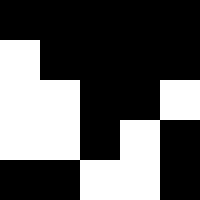[["black", "black", "black", "black", "black"], ["white", "black", "black", "black", "black"], ["white", "white", "black", "black", "white"], ["white", "white", "black", "white", "black"], ["black", "black", "white", "white", "black"]]